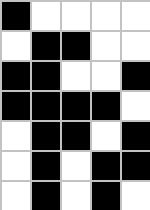[["black", "white", "white", "white", "white"], ["white", "black", "black", "white", "white"], ["black", "black", "white", "white", "black"], ["black", "black", "black", "black", "white"], ["white", "black", "black", "white", "black"], ["white", "black", "white", "black", "black"], ["white", "black", "white", "black", "white"]]